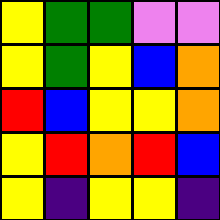[["yellow", "green", "green", "violet", "violet"], ["yellow", "green", "yellow", "blue", "orange"], ["red", "blue", "yellow", "yellow", "orange"], ["yellow", "red", "orange", "red", "blue"], ["yellow", "indigo", "yellow", "yellow", "indigo"]]